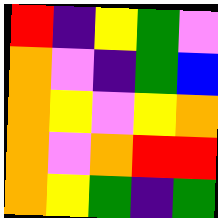[["red", "indigo", "yellow", "green", "violet"], ["orange", "violet", "indigo", "green", "blue"], ["orange", "yellow", "violet", "yellow", "orange"], ["orange", "violet", "orange", "red", "red"], ["orange", "yellow", "green", "indigo", "green"]]